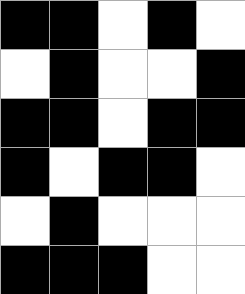[["black", "black", "white", "black", "white"], ["white", "black", "white", "white", "black"], ["black", "black", "white", "black", "black"], ["black", "white", "black", "black", "white"], ["white", "black", "white", "white", "white"], ["black", "black", "black", "white", "white"]]